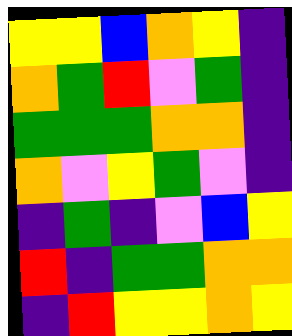[["yellow", "yellow", "blue", "orange", "yellow", "indigo"], ["orange", "green", "red", "violet", "green", "indigo"], ["green", "green", "green", "orange", "orange", "indigo"], ["orange", "violet", "yellow", "green", "violet", "indigo"], ["indigo", "green", "indigo", "violet", "blue", "yellow"], ["red", "indigo", "green", "green", "orange", "orange"], ["indigo", "red", "yellow", "yellow", "orange", "yellow"]]